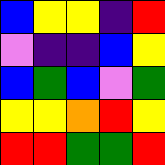[["blue", "yellow", "yellow", "indigo", "red"], ["violet", "indigo", "indigo", "blue", "yellow"], ["blue", "green", "blue", "violet", "green"], ["yellow", "yellow", "orange", "red", "yellow"], ["red", "red", "green", "green", "red"]]